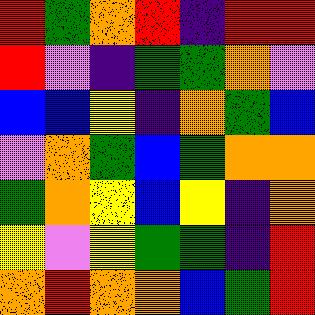[["red", "green", "orange", "red", "indigo", "red", "red"], ["red", "violet", "indigo", "green", "green", "orange", "violet"], ["blue", "blue", "yellow", "indigo", "orange", "green", "blue"], ["violet", "orange", "green", "blue", "green", "orange", "orange"], ["green", "orange", "yellow", "blue", "yellow", "indigo", "orange"], ["yellow", "violet", "yellow", "green", "green", "indigo", "red"], ["orange", "red", "orange", "orange", "blue", "green", "red"]]